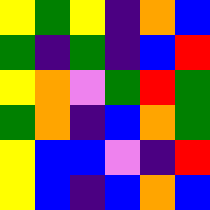[["yellow", "green", "yellow", "indigo", "orange", "blue"], ["green", "indigo", "green", "indigo", "blue", "red"], ["yellow", "orange", "violet", "green", "red", "green"], ["green", "orange", "indigo", "blue", "orange", "green"], ["yellow", "blue", "blue", "violet", "indigo", "red"], ["yellow", "blue", "indigo", "blue", "orange", "blue"]]